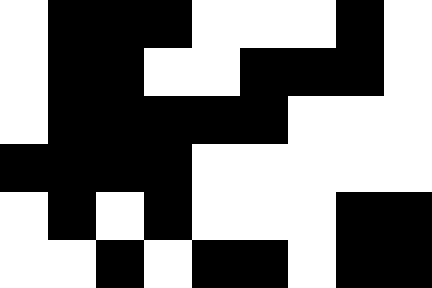[["white", "black", "black", "black", "white", "white", "white", "black", "white"], ["white", "black", "black", "white", "white", "black", "black", "black", "white"], ["white", "black", "black", "black", "black", "black", "white", "white", "white"], ["black", "black", "black", "black", "white", "white", "white", "white", "white"], ["white", "black", "white", "black", "white", "white", "white", "black", "black"], ["white", "white", "black", "white", "black", "black", "white", "black", "black"]]